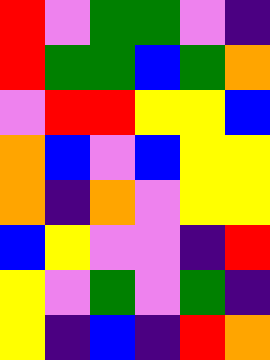[["red", "violet", "green", "green", "violet", "indigo"], ["red", "green", "green", "blue", "green", "orange"], ["violet", "red", "red", "yellow", "yellow", "blue"], ["orange", "blue", "violet", "blue", "yellow", "yellow"], ["orange", "indigo", "orange", "violet", "yellow", "yellow"], ["blue", "yellow", "violet", "violet", "indigo", "red"], ["yellow", "violet", "green", "violet", "green", "indigo"], ["yellow", "indigo", "blue", "indigo", "red", "orange"]]